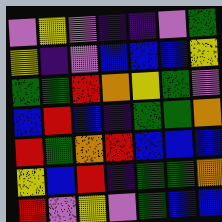[["violet", "yellow", "violet", "indigo", "indigo", "violet", "green"], ["yellow", "indigo", "violet", "blue", "blue", "blue", "yellow"], ["green", "green", "red", "orange", "yellow", "green", "violet"], ["blue", "red", "blue", "indigo", "green", "green", "orange"], ["red", "green", "orange", "red", "blue", "blue", "blue"], ["yellow", "blue", "red", "indigo", "green", "green", "orange"], ["red", "violet", "yellow", "violet", "green", "blue", "blue"]]